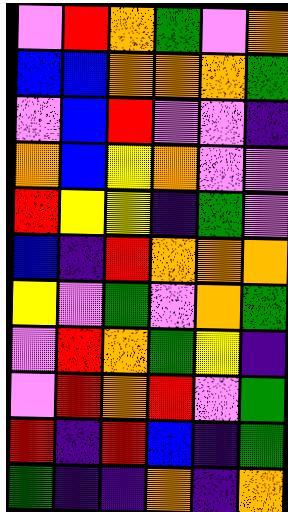[["violet", "red", "orange", "green", "violet", "orange"], ["blue", "blue", "orange", "orange", "orange", "green"], ["violet", "blue", "red", "violet", "violet", "indigo"], ["orange", "blue", "yellow", "orange", "violet", "violet"], ["red", "yellow", "yellow", "indigo", "green", "violet"], ["blue", "indigo", "red", "orange", "orange", "orange"], ["yellow", "violet", "green", "violet", "orange", "green"], ["violet", "red", "orange", "green", "yellow", "indigo"], ["violet", "red", "orange", "red", "violet", "green"], ["red", "indigo", "red", "blue", "indigo", "green"], ["green", "indigo", "indigo", "orange", "indigo", "orange"]]